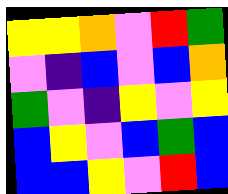[["yellow", "yellow", "orange", "violet", "red", "green"], ["violet", "indigo", "blue", "violet", "blue", "orange"], ["green", "violet", "indigo", "yellow", "violet", "yellow"], ["blue", "yellow", "violet", "blue", "green", "blue"], ["blue", "blue", "yellow", "violet", "red", "blue"]]